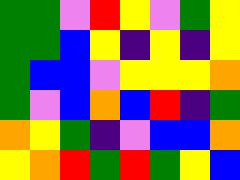[["green", "green", "violet", "red", "yellow", "violet", "green", "yellow"], ["green", "green", "blue", "yellow", "indigo", "yellow", "indigo", "yellow"], ["green", "blue", "blue", "violet", "yellow", "yellow", "yellow", "orange"], ["green", "violet", "blue", "orange", "blue", "red", "indigo", "green"], ["orange", "yellow", "green", "indigo", "violet", "blue", "blue", "orange"], ["yellow", "orange", "red", "green", "red", "green", "yellow", "blue"]]